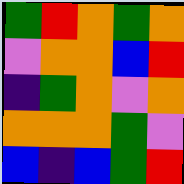[["green", "red", "orange", "green", "orange"], ["violet", "orange", "orange", "blue", "red"], ["indigo", "green", "orange", "violet", "orange"], ["orange", "orange", "orange", "green", "violet"], ["blue", "indigo", "blue", "green", "red"]]